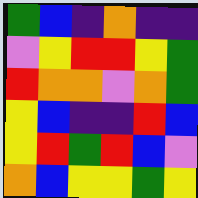[["green", "blue", "indigo", "orange", "indigo", "indigo"], ["violet", "yellow", "red", "red", "yellow", "green"], ["red", "orange", "orange", "violet", "orange", "green"], ["yellow", "blue", "indigo", "indigo", "red", "blue"], ["yellow", "red", "green", "red", "blue", "violet"], ["orange", "blue", "yellow", "yellow", "green", "yellow"]]